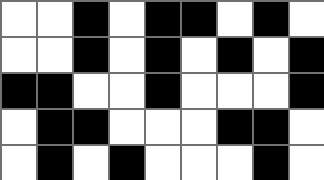[["white", "white", "black", "white", "black", "black", "white", "black", "white"], ["white", "white", "black", "white", "black", "white", "black", "white", "black"], ["black", "black", "white", "white", "black", "white", "white", "white", "black"], ["white", "black", "black", "white", "white", "white", "black", "black", "white"], ["white", "black", "white", "black", "white", "white", "white", "black", "white"]]